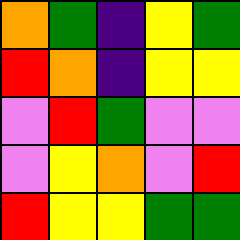[["orange", "green", "indigo", "yellow", "green"], ["red", "orange", "indigo", "yellow", "yellow"], ["violet", "red", "green", "violet", "violet"], ["violet", "yellow", "orange", "violet", "red"], ["red", "yellow", "yellow", "green", "green"]]